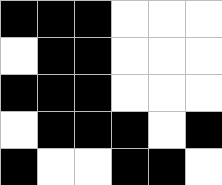[["black", "black", "black", "white", "white", "white"], ["white", "black", "black", "white", "white", "white"], ["black", "black", "black", "white", "white", "white"], ["white", "black", "black", "black", "white", "black"], ["black", "white", "white", "black", "black", "white"]]